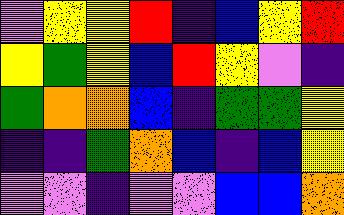[["violet", "yellow", "yellow", "red", "indigo", "blue", "yellow", "red"], ["yellow", "green", "yellow", "blue", "red", "yellow", "violet", "indigo"], ["green", "orange", "orange", "blue", "indigo", "green", "green", "yellow"], ["indigo", "indigo", "green", "orange", "blue", "indigo", "blue", "yellow"], ["violet", "violet", "indigo", "violet", "violet", "blue", "blue", "orange"]]